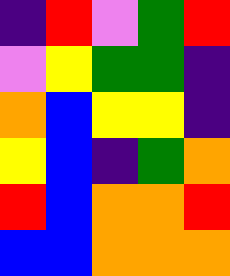[["indigo", "red", "violet", "green", "red"], ["violet", "yellow", "green", "green", "indigo"], ["orange", "blue", "yellow", "yellow", "indigo"], ["yellow", "blue", "indigo", "green", "orange"], ["red", "blue", "orange", "orange", "red"], ["blue", "blue", "orange", "orange", "orange"]]